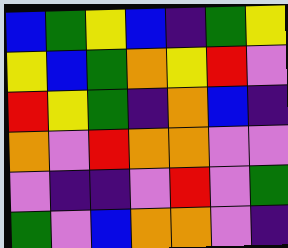[["blue", "green", "yellow", "blue", "indigo", "green", "yellow"], ["yellow", "blue", "green", "orange", "yellow", "red", "violet"], ["red", "yellow", "green", "indigo", "orange", "blue", "indigo"], ["orange", "violet", "red", "orange", "orange", "violet", "violet"], ["violet", "indigo", "indigo", "violet", "red", "violet", "green"], ["green", "violet", "blue", "orange", "orange", "violet", "indigo"]]